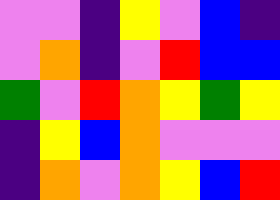[["violet", "violet", "indigo", "yellow", "violet", "blue", "indigo"], ["violet", "orange", "indigo", "violet", "red", "blue", "blue"], ["green", "violet", "red", "orange", "yellow", "green", "yellow"], ["indigo", "yellow", "blue", "orange", "violet", "violet", "violet"], ["indigo", "orange", "violet", "orange", "yellow", "blue", "red"]]